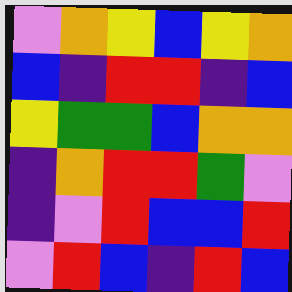[["violet", "orange", "yellow", "blue", "yellow", "orange"], ["blue", "indigo", "red", "red", "indigo", "blue"], ["yellow", "green", "green", "blue", "orange", "orange"], ["indigo", "orange", "red", "red", "green", "violet"], ["indigo", "violet", "red", "blue", "blue", "red"], ["violet", "red", "blue", "indigo", "red", "blue"]]